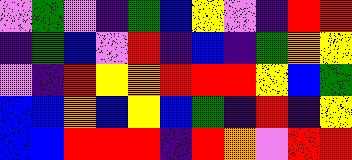[["violet", "green", "violet", "indigo", "green", "blue", "yellow", "violet", "indigo", "red", "red"], ["indigo", "green", "blue", "violet", "red", "indigo", "blue", "indigo", "green", "orange", "yellow"], ["violet", "indigo", "red", "yellow", "orange", "red", "red", "red", "yellow", "blue", "green"], ["blue", "blue", "orange", "blue", "yellow", "blue", "green", "indigo", "red", "indigo", "yellow"], ["blue", "blue", "red", "red", "red", "indigo", "red", "orange", "violet", "red", "red"]]